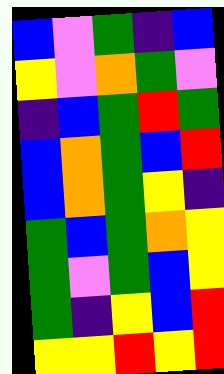[["blue", "violet", "green", "indigo", "blue"], ["yellow", "violet", "orange", "green", "violet"], ["indigo", "blue", "green", "red", "green"], ["blue", "orange", "green", "blue", "red"], ["blue", "orange", "green", "yellow", "indigo"], ["green", "blue", "green", "orange", "yellow"], ["green", "violet", "green", "blue", "yellow"], ["green", "indigo", "yellow", "blue", "red"], ["yellow", "yellow", "red", "yellow", "red"]]